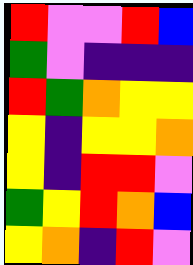[["red", "violet", "violet", "red", "blue"], ["green", "violet", "indigo", "indigo", "indigo"], ["red", "green", "orange", "yellow", "yellow"], ["yellow", "indigo", "yellow", "yellow", "orange"], ["yellow", "indigo", "red", "red", "violet"], ["green", "yellow", "red", "orange", "blue"], ["yellow", "orange", "indigo", "red", "violet"]]